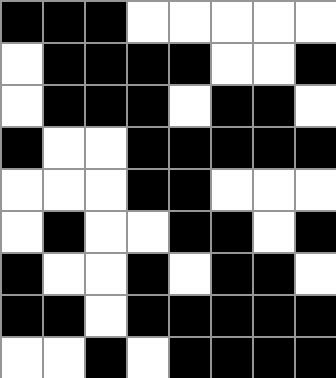[["black", "black", "black", "white", "white", "white", "white", "white"], ["white", "black", "black", "black", "black", "white", "white", "black"], ["white", "black", "black", "black", "white", "black", "black", "white"], ["black", "white", "white", "black", "black", "black", "black", "black"], ["white", "white", "white", "black", "black", "white", "white", "white"], ["white", "black", "white", "white", "black", "black", "white", "black"], ["black", "white", "white", "black", "white", "black", "black", "white"], ["black", "black", "white", "black", "black", "black", "black", "black"], ["white", "white", "black", "white", "black", "black", "black", "black"]]